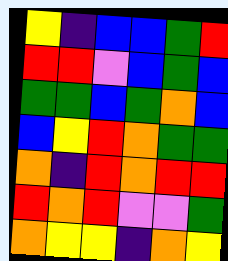[["yellow", "indigo", "blue", "blue", "green", "red"], ["red", "red", "violet", "blue", "green", "blue"], ["green", "green", "blue", "green", "orange", "blue"], ["blue", "yellow", "red", "orange", "green", "green"], ["orange", "indigo", "red", "orange", "red", "red"], ["red", "orange", "red", "violet", "violet", "green"], ["orange", "yellow", "yellow", "indigo", "orange", "yellow"]]